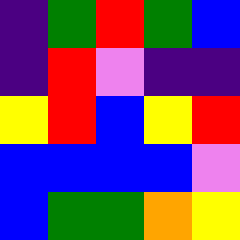[["indigo", "green", "red", "green", "blue"], ["indigo", "red", "violet", "indigo", "indigo"], ["yellow", "red", "blue", "yellow", "red"], ["blue", "blue", "blue", "blue", "violet"], ["blue", "green", "green", "orange", "yellow"]]